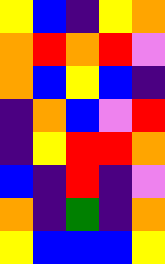[["yellow", "blue", "indigo", "yellow", "orange"], ["orange", "red", "orange", "red", "violet"], ["orange", "blue", "yellow", "blue", "indigo"], ["indigo", "orange", "blue", "violet", "red"], ["indigo", "yellow", "red", "red", "orange"], ["blue", "indigo", "red", "indigo", "violet"], ["orange", "indigo", "green", "indigo", "orange"], ["yellow", "blue", "blue", "blue", "yellow"]]